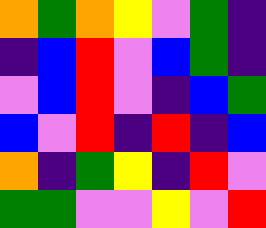[["orange", "green", "orange", "yellow", "violet", "green", "indigo"], ["indigo", "blue", "red", "violet", "blue", "green", "indigo"], ["violet", "blue", "red", "violet", "indigo", "blue", "green"], ["blue", "violet", "red", "indigo", "red", "indigo", "blue"], ["orange", "indigo", "green", "yellow", "indigo", "red", "violet"], ["green", "green", "violet", "violet", "yellow", "violet", "red"]]